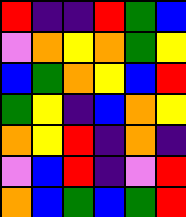[["red", "indigo", "indigo", "red", "green", "blue"], ["violet", "orange", "yellow", "orange", "green", "yellow"], ["blue", "green", "orange", "yellow", "blue", "red"], ["green", "yellow", "indigo", "blue", "orange", "yellow"], ["orange", "yellow", "red", "indigo", "orange", "indigo"], ["violet", "blue", "red", "indigo", "violet", "red"], ["orange", "blue", "green", "blue", "green", "red"]]